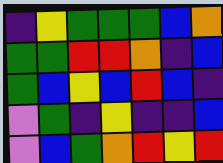[["indigo", "yellow", "green", "green", "green", "blue", "orange"], ["green", "green", "red", "red", "orange", "indigo", "blue"], ["green", "blue", "yellow", "blue", "red", "blue", "indigo"], ["violet", "green", "indigo", "yellow", "indigo", "indigo", "blue"], ["violet", "blue", "green", "orange", "red", "yellow", "red"]]